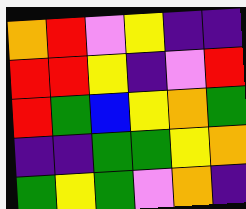[["orange", "red", "violet", "yellow", "indigo", "indigo"], ["red", "red", "yellow", "indigo", "violet", "red"], ["red", "green", "blue", "yellow", "orange", "green"], ["indigo", "indigo", "green", "green", "yellow", "orange"], ["green", "yellow", "green", "violet", "orange", "indigo"]]